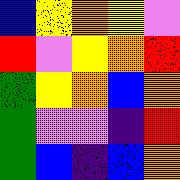[["blue", "yellow", "orange", "yellow", "violet"], ["red", "violet", "yellow", "orange", "red"], ["green", "yellow", "orange", "blue", "orange"], ["green", "violet", "violet", "indigo", "red"], ["green", "blue", "indigo", "blue", "orange"]]